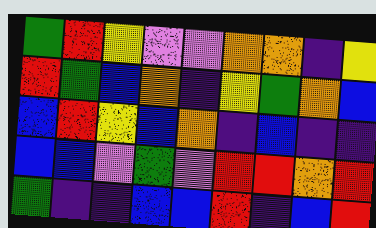[["green", "red", "yellow", "violet", "violet", "orange", "orange", "indigo", "yellow"], ["red", "green", "blue", "orange", "indigo", "yellow", "green", "orange", "blue"], ["blue", "red", "yellow", "blue", "orange", "indigo", "blue", "indigo", "indigo"], ["blue", "blue", "violet", "green", "violet", "red", "red", "orange", "red"], ["green", "indigo", "indigo", "blue", "blue", "red", "indigo", "blue", "red"]]